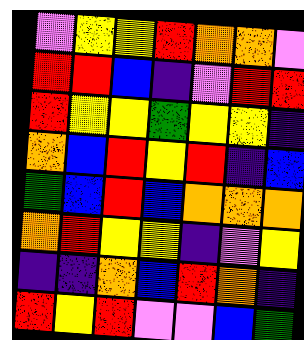[["violet", "yellow", "yellow", "red", "orange", "orange", "violet"], ["red", "red", "blue", "indigo", "violet", "red", "red"], ["red", "yellow", "yellow", "green", "yellow", "yellow", "indigo"], ["orange", "blue", "red", "yellow", "red", "indigo", "blue"], ["green", "blue", "red", "blue", "orange", "orange", "orange"], ["orange", "red", "yellow", "yellow", "indigo", "violet", "yellow"], ["indigo", "indigo", "orange", "blue", "red", "orange", "indigo"], ["red", "yellow", "red", "violet", "violet", "blue", "green"]]